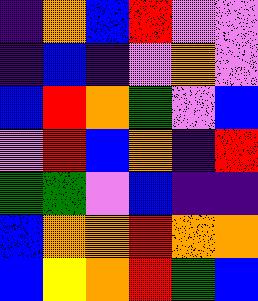[["indigo", "orange", "blue", "red", "violet", "violet"], ["indigo", "blue", "indigo", "violet", "orange", "violet"], ["blue", "red", "orange", "green", "violet", "blue"], ["violet", "red", "blue", "orange", "indigo", "red"], ["green", "green", "violet", "blue", "indigo", "indigo"], ["blue", "orange", "orange", "red", "orange", "orange"], ["blue", "yellow", "orange", "red", "green", "blue"]]